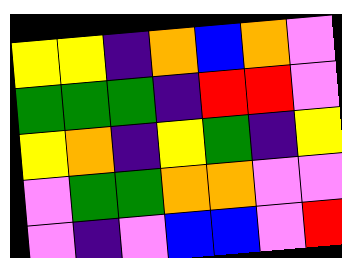[["yellow", "yellow", "indigo", "orange", "blue", "orange", "violet"], ["green", "green", "green", "indigo", "red", "red", "violet"], ["yellow", "orange", "indigo", "yellow", "green", "indigo", "yellow"], ["violet", "green", "green", "orange", "orange", "violet", "violet"], ["violet", "indigo", "violet", "blue", "blue", "violet", "red"]]